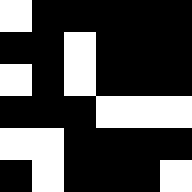[["white", "black", "black", "black", "black", "black"], ["black", "black", "white", "black", "black", "black"], ["white", "black", "white", "black", "black", "black"], ["black", "black", "black", "white", "white", "white"], ["white", "white", "black", "black", "black", "black"], ["black", "white", "black", "black", "black", "white"]]